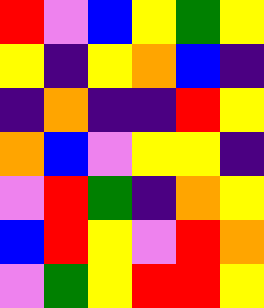[["red", "violet", "blue", "yellow", "green", "yellow"], ["yellow", "indigo", "yellow", "orange", "blue", "indigo"], ["indigo", "orange", "indigo", "indigo", "red", "yellow"], ["orange", "blue", "violet", "yellow", "yellow", "indigo"], ["violet", "red", "green", "indigo", "orange", "yellow"], ["blue", "red", "yellow", "violet", "red", "orange"], ["violet", "green", "yellow", "red", "red", "yellow"]]